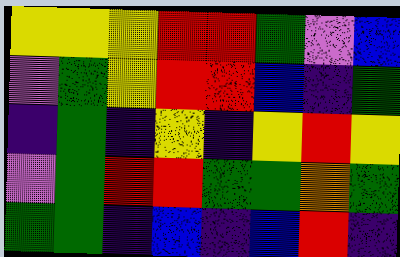[["yellow", "yellow", "yellow", "red", "red", "green", "violet", "blue"], ["violet", "green", "yellow", "red", "red", "blue", "indigo", "green"], ["indigo", "green", "indigo", "yellow", "indigo", "yellow", "red", "yellow"], ["violet", "green", "red", "red", "green", "green", "orange", "green"], ["green", "green", "indigo", "blue", "indigo", "blue", "red", "indigo"]]